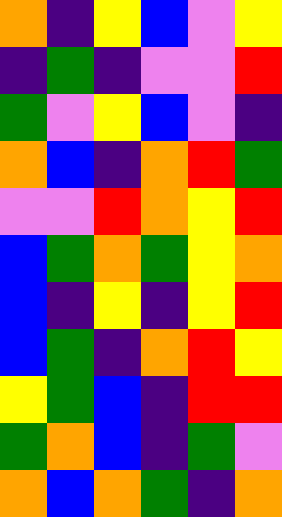[["orange", "indigo", "yellow", "blue", "violet", "yellow"], ["indigo", "green", "indigo", "violet", "violet", "red"], ["green", "violet", "yellow", "blue", "violet", "indigo"], ["orange", "blue", "indigo", "orange", "red", "green"], ["violet", "violet", "red", "orange", "yellow", "red"], ["blue", "green", "orange", "green", "yellow", "orange"], ["blue", "indigo", "yellow", "indigo", "yellow", "red"], ["blue", "green", "indigo", "orange", "red", "yellow"], ["yellow", "green", "blue", "indigo", "red", "red"], ["green", "orange", "blue", "indigo", "green", "violet"], ["orange", "blue", "orange", "green", "indigo", "orange"]]